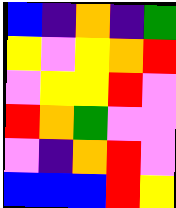[["blue", "indigo", "orange", "indigo", "green"], ["yellow", "violet", "yellow", "orange", "red"], ["violet", "yellow", "yellow", "red", "violet"], ["red", "orange", "green", "violet", "violet"], ["violet", "indigo", "orange", "red", "violet"], ["blue", "blue", "blue", "red", "yellow"]]